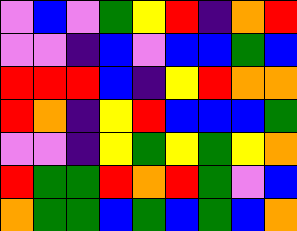[["violet", "blue", "violet", "green", "yellow", "red", "indigo", "orange", "red"], ["violet", "violet", "indigo", "blue", "violet", "blue", "blue", "green", "blue"], ["red", "red", "red", "blue", "indigo", "yellow", "red", "orange", "orange"], ["red", "orange", "indigo", "yellow", "red", "blue", "blue", "blue", "green"], ["violet", "violet", "indigo", "yellow", "green", "yellow", "green", "yellow", "orange"], ["red", "green", "green", "red", "orange", "red", "green", "violet", "blue"], ["orange", "green", "green", "blue", "green", "blue", "green", "blue", "orange"]]